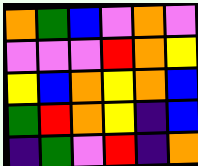[["orange", "green", "blue", "violet", "orange", "violet"], ["violet", "violet", "violet", "red", "orange", "yellow"], ["yellow", "blue", "orange", "yellow", "orange", "blue"], ["green", "red", "orange", "yellow", "indigo", "blue"], ["indigo", "green", "violet", "red", "indigo", "orange"]]